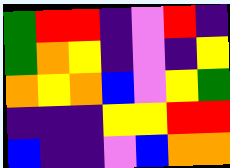[["green", "red", "red", "indigo", "violet", "red", "indigo"], ["green", "orange", "yellow", "indigo", "violet", "indigo", "yellow"], ["orange", "yellow", "orange", "blue", "violet", "yellow", "green"], ["indigo", "indigo", "indigo", "yellow", "yellow", "red", "red"], ["blue", "indigo", "indigo", "violet", "blue", "orange", "orange"]]